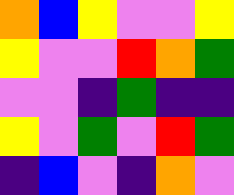[["orange", "blue", "yellow", "violet", "violet", "yellow"], ["yellow", "violet", "violet", "red", "orange", "green"], ["violet", "violet", "indigo", "green", "indigo", "indigo"], ["yellow", "violet", "green", "violet", "red", "green"], ["indigo", "blue", "violet", "indigo", "orange", "violet"]]